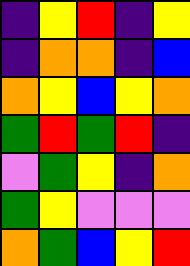[["indigo", "yellow", "red", "indigo", "yellow"], ["indigo", "orange", "orange", "indigo", "blue"], ["orange", "yellow", "blue", "yellow", "orange"], ["green", "red", "green", "red", "indigo"], ["violet", "green", "yellow", "indigo", "orange"], ["green", "yellow", "violet", "violet", "violet"], ["orange", "green", "blue", "yellow", "red"]]